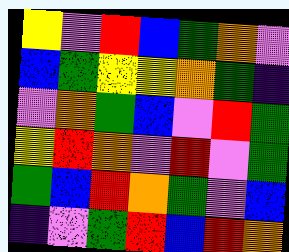[["yellow", "violet", "red", "blue", "green", "orange", "violet"], ["blue", "green", "yellow", "yellow", "orange", "green", "indigo"], ["violet", "orange", "green", "blue", "violet", "red", "green"], ["yellow", "red", "orange", "violet", "red", "violet", "green"], ["green", "blue", "red", "orange", "green", "violet", "blue"], ["indigo", "violet", "green", "red", "blue", "red", "orange"]]